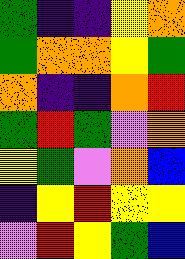[["green", "indigo", "indigo", "yellow", "orange"], ["green", "orange", "orange", "yellow", "green"], ["orange", "indigo", "indigo", "orange", "red"], ["green", "red", "green", "violet", "orange"], ["yellow", "green", "violet", "orange", "blue"], ["indigo", "yellow", "red", "yellow", "yellow"], ["violet", "red", "yellow", "green", "blue"]]